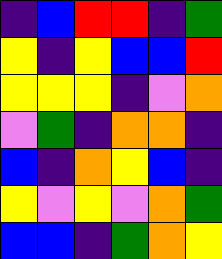[["indigo", "blue", "red", "red", "indigo", "green"], ["yellow", "indigo", "yellow", "blue", "blue", "red"], ["yellow", "yellow", "yellow", "indigo", "violet", "orange"], ["violet", "green", "indigo", "orange", "orange", "indigo"], ["blue", "indigo", "orange", "yellow", "blue", "indigo"], ["yellow", "violet", "yellow", "violet", "orange", "green"], ["blue", "blue", "indigo", "green", "orange", "yellow"]]